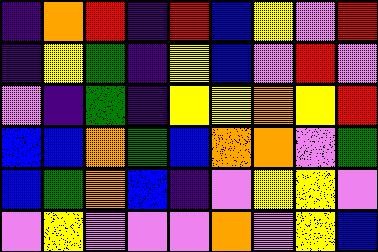[["indigo", "orange", "red", "indigo", "red", "blue", "yellow", "violet", "red"], ["indigo", "yellow", "green", "indigo", "yellow", "blue", "violet", "red", "violet"], ["violet", "indigo", "green", "indigo", "yellow", "yellow", "orange", "yellow", "red"], ["blue", "blue", "orange", "green", "blue", "orange", "orange", "violet", "green"], ["blue", "green", "orange", "blue", "indigo", "violet", "yellow", "yellow", "violet"], ["violet", "yellow", "violet", "violet", "violet", "orange", "violet", "yellow", "blue"]]